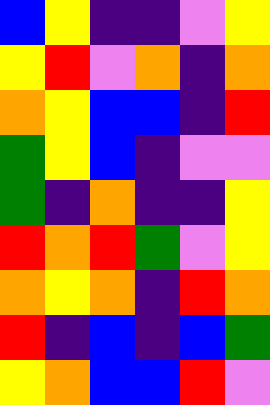[["blue", "yellow", "indigo", "indigo", "violet", "yellow"], ["yellow", "red", "violet", "orange", "indigo", "orange"], ["orange", "yellow", "blue", "blue", "indigo", "red"], ["green", "yellow", "blue", "indigo", "violet", "violet"], ["green", "indigo", "orange", "indigo", "indigo", "yellow"], ["red", "orange", "red", "green", "violet", "yellow"], ["orange", "yellow", "orange", "indigo", "red", "orange"], ["red", "indigo", "blue", "indigo", "blue", "green"], ["yellow", "orange", "blue", "blue", "red", "violet"]]